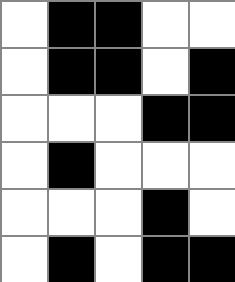[["white", "black", "black", "white", "white"], ["white", "black", "black", "white", "black"], ["white", "white", "white", "black", "black"], ["white", "black", "white", "white", "white"], ["white", "white", "white", "black", "white"], ["white", "black", "white", "black", "black"]]